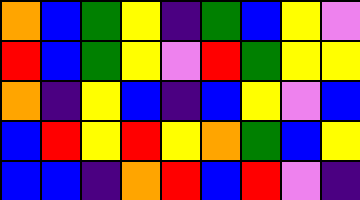[["orange", "blue", "green", "yellow", "indigo", "green", "blue", "yellow", "violet"], ["red", "blue", "green", "yellow", "violet", "red", "green", "yellow", "yellow"], ["orange", "indigo", "yellow", "blue", "indigo", "blue", "yellow", "violet", "blue"], ["blue", "red", "yellow", "red", "yellow", "orange", "green", "blue", "yellow"], ["blue", "blue", "indigo", "orange", "red", "blue", "red", "violet", "indigo"]]